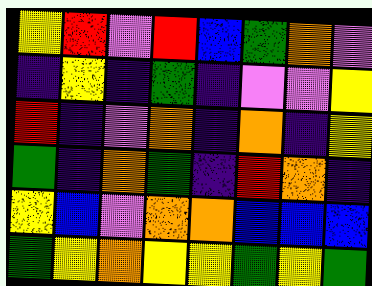[["yellow", "red", "violet", "red", "blue", "green", "orange", "violet"], ["indigo", "yellow", "indigo", "green", "indigo", "violet", "violet", "yellow"], ["red", "indigo", "violet", "orange", "indigo", "orange", "indigo", "yellow"], ["green", "indigo", "orange", "green", "indigo", "red", "orange", "indigo"], ["yellow", "blue", "violet", "orange", "orange", "blue", "blue", "blue"], ["green", "yellow", "orange", "yellow", "yellow", "green", "yellow", "green"]]